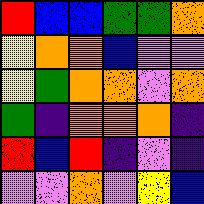[["red", "blue", "blue", "green", "green", "orange"], ["yellow", "orange", "orange", "blue", "violet", "violet"], ["yellow", "green", "orange", "orange", "violet", "orange"], ["green", "indigo", "orange", "orange", "orange", "indigo"], ["red", "blue", "red", "indigo", "violet", "indigo"], ["violet", "violet", "orange", "violet", "yellow", "blue"]]